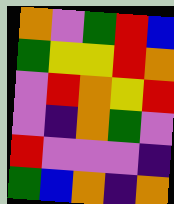[["orange", "violet", "green", "red", "blue"], ["green", "yellow", "yellow", "red", "orange"], ["violet", "red", "orange", "yellow", "red"], ["violet", "indigo", "orange", "green", "violet"], ["red", "violet", "violet", "violet", "indigo"], ["green", "blue", "orange", "indigo", "orange"]]